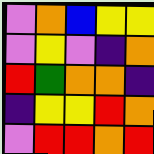[["violet", "orange", "blue", "yellow", "yellow"], ["violet", "yellow", "violet", "indigo", "orange"], ["red", "green", "orange", "orange", "indigo"], ["indigo", "yellow", "yellow", "red", "orange"], ["violet", "red", "red", "orange", "red"]]